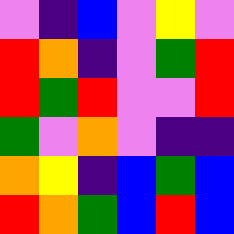[["violet", "indigo", "blue", "violet", "yellow", "violet"], ["red", "orange", "indigo", "violet", "green", "red"], ["red", "green", "red", "violet", "violet", "red"], ["green", "violet", "orange", "violet", "indigo", "indigo"], ["orange", "yellow", "indigo", "blue", "green", "blue"], ["red", "orange", "green", "blue", "red", "blue"]]